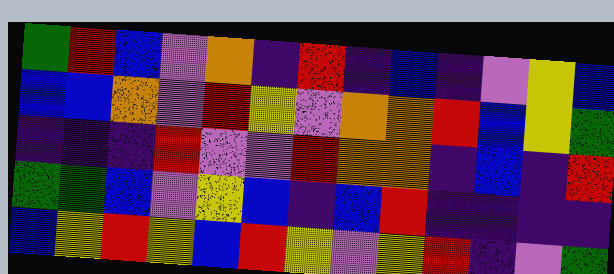[["green", "red", "blue", "violet", "orange", "indigo", "red", "indigo", "blue", "indigo", "violet", "yellow", "blue"], ["blue", "blue", "orange", "violet", "red", "yellow", "violet", "orange", "orange", "red", "blue", "yellow", "green"], ["indigo", "indigo", "indigo", "red", "violet", "violet", "red", "orange", "orange", "indigo", "blue", "indigo", "red"], ["green", "green", "blue", "violet", "yellow", "blue", "indigo", "blue", "red", "indigo", "indigo", "indigo", "indigo"], ["blue", "yellow", "red", "yellow", "blue", "red", "yellow", "violet", "yellow", "red", "indigo", "violet", "green"]]